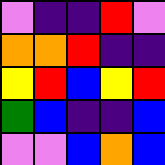[["violet", "indigo", "indigo", "red", "violet"], ["orange", "orange", "red", "indigo", "indigo"], ["yellow", "red", "blue", "yellow", "red"], ["green", "blue", "indigo", "indigo", "blue"], ["violet", "violet", "blue", "orange", "blue"]]